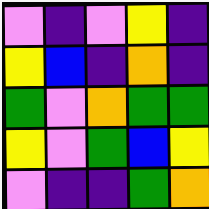[["violet", "indigo", "violet", "yellow", "indigo"], ["yellow", "blue", "indigo", "orange", "indigo"], ["green", "violet", "orange", "green", "green"], ["yellow", "violet", "green", "blue", "yellow"], ["violet", "indigo", "indigo", "green", "orange"]]